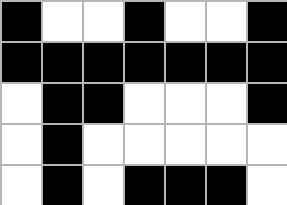[["black", "white", "white", "black", "white", "white", "black"], ["black", "black", "black", "black", "black", "black", "black"], ["white", "black", "black", "white", "white", "white", "black"], ["white", "black", "white", "white", "white", "white", "white"], ["white", "black", "white", "black", "black", "black", "white"]]